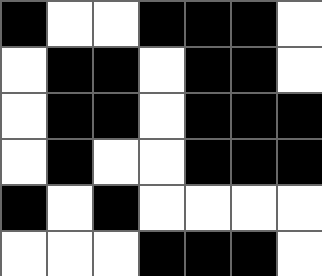[["black", "white", "white", "black", "black", "black", "white"], ["white", "black", "black", "white", "black", "black", "white"], ["white", "black", "black", "white", "black", "black", "black"], ["white", "black", "white", "white", "black", "black", "black"], ["black", "white", "black", "white", "white", "white", "white"], ["white", "white", "white", "black", "black", "black", "white"]]